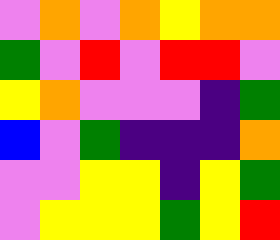[["violet", "orange", "violet", "orange", "yellow", "orange", "orange"], ["green", "violet", "red", "violet", "red", "red", "violet"], ["yellow", "orange", "violet", "violet", "violet", "indigo", "green"], ["blue", "violet", "green", "indigo", "indigo", "indigo", "orange"], ["violet", "violet", "yellow", "yellow", "indigo", "yellow", "green"], ["violet", "yellow", "yellow", "yellow", "green", "yellow", "red"]]